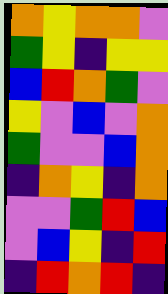[["orange", "yellow", "orange", "orange", "violet"], ["green", "yellow", "indigo", "yellow", "yellow"], ["blue", "red", "orange", "green", "violet"], ["yellow", "violet", "blue", "violet", "orange"], ["green", "violet", "violet", "blue", "orange"], ["indigo", "orange", "yellow", "indigo", "orange"], ["violet", "violet", "green", "red", "blue"], ["violet", "blue", "yellow", "indigo", "red"], ["indigo", "red", "orange", "red", "indigo"]]